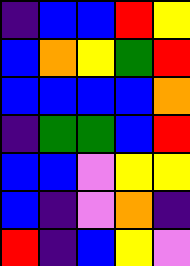[["indigo", "blue", "blue", "red", "yellow"], ["blue", "orange", "yellow", "green", "red"], ["blue", "blue", "blue", "blue", "orange"], ["indigo", "green", "green", "blue", "red"], ["blue", "blue", "violet", "yellow", "yellow"], ["blue", "indigo", "violet", "orange", "indigo"], ["red", "indigo", "blue", "yellow", "violet"]]